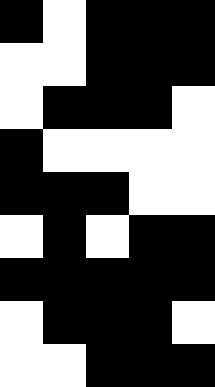[["black", "white", "black", "black", "black"], ["white", "white", "black", "black", "black"], ["white", "black", "black", "black", "white"], ["black", "white", "white", "white", "white"], ["black", "black", "black", "white", "white"], ["white", "black", "white", "black", "black"], ["black", "black", "black", "black", "black"], ["white", "black", "black", "black", "white"], ["white", "white", "black", "black", "black"]]